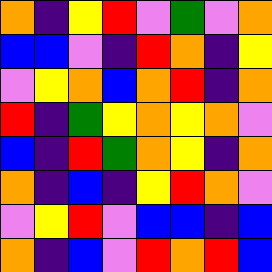[["orange", "indigo", "yellow", "red", "violet", "green", "violet", "orange"], ["blue", "blue", "violet", "indigo", "red", "orange", "indigo", "yellow"], ["violet", "yellow", "orange", "blue", "orange", "red", "indigo", "orange"], ["red", "indigo", "green", "yellow", "orange", "yellow", "orange", "violet"], ["blue", "indigo", "red", "green", "orange", "yellow", "indigo", "orange"], ["orange", "indigo", "blue", "indigo", "yellow", "red", "orange", "violet"], ["violet", "yellow", "red", "violet", "blue", "blue", "indigo", "blue"], ["orange", "indigo", "blue", "violet", "red", "orange", "red", "blue"]]